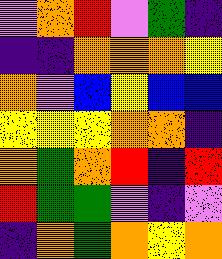[["violet", "orange", "red", "violet", "green", "indigo"], ["indigo", "indigo", "orange", "orange", "orange", "yellow"], ["orange", "violet", "blue", "yellow", "blue", "blue"], ["yellow", "yellow", "yellow", "orange", "orange", "indigo"], ["orange", "green", "orange", "red", "indigo", "red"], ["red", "green", "green", "violet", "indigo", "violet"], ["indigo", "orange", "green", "orange", "yellow", "orange"]]